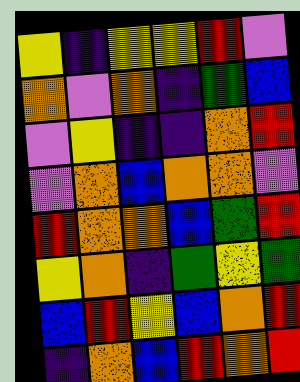[["yellow", "indigo", "yellow", "yellow", "red", "violet"], ["orange", "violet", "orange", "indigo", "green", "blue"], ["violet", "yellow", "indigo", "indigo", "orange", "red"], ["violet", "orange", "blue", "orange", "orange", "violet"], ["red", "orange", "orange", "blue", "green", "red"], ["yellow", "orange", "indigo", "green", "yellow", "green"], ["blue", "red", "yellow", "blue", "orange", "red"], ["indigo", "orange", "blue", "red", "orange", "red"]]